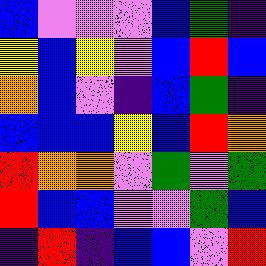[["blue", "violet", "violet", "violet", "blue", "green", "indigo"], ["yellow", "blue", "yellow", "violet", "blue", "red", "blue"], ["orange", "blue", "violet", "indigo", "blue", "green", "indigo"], ["blue", "blue", "blue", "yellow", "blue", "red", "orange"], ["red", "orange", "orange", "violet", "green", "violet", "green"], ["red", "blue", "blue", "violet", "violet", "green", "blue"], ["indigo", "red", "indigo", "blue", "blue", "violet", "red"]]